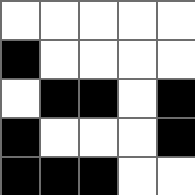[["white", "white", "white", "white", "white"], ["black", "white", "white", "white", "white"], ["white", "black", "black", "white", "black"], ["black", "white", "white", "white", "black"], ["black", "black", "black", "white", "white"]]